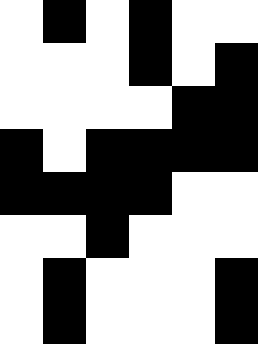[["white", "black", "white", "black", "white", "white"], ["white", "white", "white", "black", "white", "black"], ["white", "white", "white", "white", "black", "black"], ["black", "white", "black", "black", "black", "black"], ["black", "black", "black", "black", "white", "white"], ["white", "white", "black", "white", "white", "white"], ["white", "black", "white", "white", "white", "black"], ["white", "black", "white", "white", "white", "black"]]